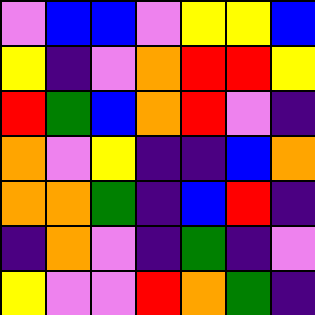[["violet", "blue", "blue", "violet", "yellow", "yellow", "blue"], ["yellow", "indigo", "violet", "orange", "red", "red", "yellow"], ["red", "green", "blue", "orange", "red", "violet", "indigo"], ["orange", "violet", "yellow", "indigo", "indigo", "blue", "orange"], ["orange", "orange", "green", "indigo", "blue", "red", "indigo"], ["indigo", "orange", "violet", "indigo", "green", "indigo", "violet"], ["yellow", "violet", "violet", "red", "orange", "green", "indigo"]]